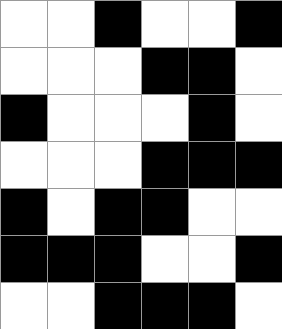[["white", "white", "black", "white", "white", "black"], ["white", "white", "white", "black", "black", "white"], ["black", "white", "white", "white", "black", "white"], ["white", "white", "white", "black", "black", "black"], ["black", "white", "black", "black", "white", "white"], ["black", "black", "black", "white", "white", "black"], ["white", "white", "black", "black", "black", "white"]]